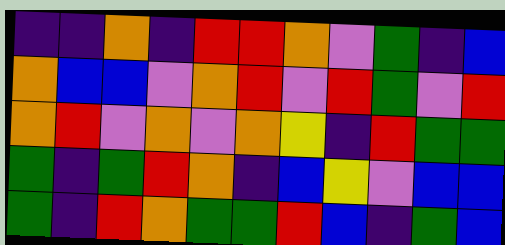[["indigo", "indigo", "orange", "indigo", "red", "red", "orange", "violet", "green", "indigo", "blue"], ["orange", "blue", "blue", "violet", "orange", "red", "violet", "red", "green", "violet", "red"], ["orange", "red", "violet", "orange", "violet", "orange", "yellow", "indigo", "red", "green", "green"], ["green", "indigo", "green", "red", "orange", "indigo", "blue", "yellow", "violet", "blue", "blue"], ["green", "indigo", "red", "orange", "green", "green", "red", "blue", "indigo", "green", "blue"]]